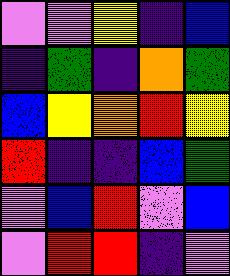[["violet", "violet", "yellow", "indigo", "blue"], ["indigo", "green", "indigo", "orange", "green"], ["blue", "yellow", "orange", "red", "yellow"], ["red", "indigo", "indigo", "blue", "green"], ["violet", "blue", "red", "violet", "blue"], ["violet", "red", "red", "indigo", "violet"]]